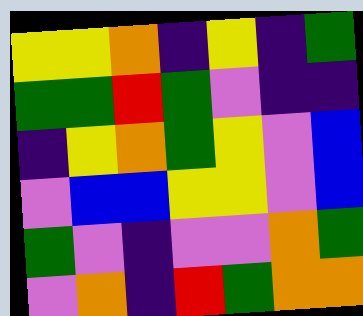[["yellow", "yellow", "orange", "indigo", "yellow", "indigo", "green"], ["green", "green", "red", "green", "violet", "indigo", "indigo"], ["indigo", "yellow", "orange", "green", "yellow", "violet", "blue"], ["violet", "blue", "blue", "yellow", "yellow", "violet", "blue"], ["green", "violet", "indigo", "violet", "violet", "orange", "green"], ["violet", "orange", "indigo", "red", "green", "orange", "orange"]]